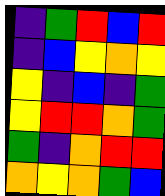[["indigo", "green", "red", "blue", "red"], ["indigo", "blue", "yellow", "orange", "yellow"], ["yellow", "indigo", "blue", "indigo", "green"], ["yellow", "red", "red", "orange", "green"], ["green", "indigo", "orange", "red", "red"], ["orange", "yellow", "orange", "green", "blue"]]